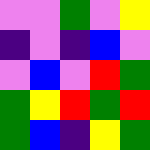[["violet", "violet", "green", "violet", "yellow"], ["indigo", "violet", "indigo", "blue", "violet"], ["violet", "blue", "violet", "red", "green"], ["green", "yellow", "red", "green", "red"], ["green", "blue", "indigo", "yellow", "green"]]